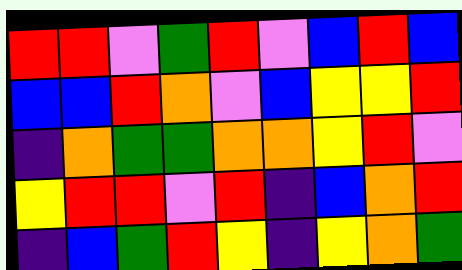[["red", "red", "violet", "green", "red", "violet", "blue", "red", "blue"], ["blue", "blue", "red", "orange", "violet", "blue", "yellow", "yellow", "red"], ["indigo", "orange", "green", "green", "orange", "orange", "yellow", "red", "violet"], ["yellow", "red", "red", "violet", "red", "indigo", "blue", "orange", "red"], ["indigo", "blue", "green", "red", "yellow", "indigo", "yellow", "orange", "green"]]